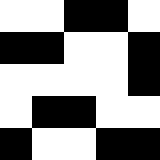[["white", "white", "black", "black", "white"], ["black", "black", "white", "white", "black"], ["white", "white", "white", "white", "black"], ["white", "black", "black", "white", "white"], ["black", "white", "white", "black", "black"]]